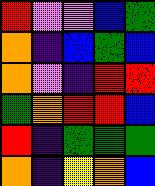[["red", "violet", "violet", "blue", "green"], ["orange", "indigo", "blue", "green", "blue"], ["orange", "violet", "indigo", "red", "red"], ["green", "orange", "red", "red", "blue"], ["red", "indigo", "green", "green", "green"], ["orange", "indigo", "yellow", "orange", "blue"]]